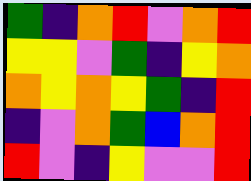[["green", "indigo", "orange", "red", "violet", "orange", "red"], ["yellow", "yellow", "violet", "green", "indigo", "yellow", "orange"], ["orange", "yellow", "orange", "yellow", "green", "indigo", "red"], ["indigo", "violet", "orange", "green", "blue", "orange", "red"], ["red", "violet", "indigo", "yellow", "violet", "violet", "red"]]